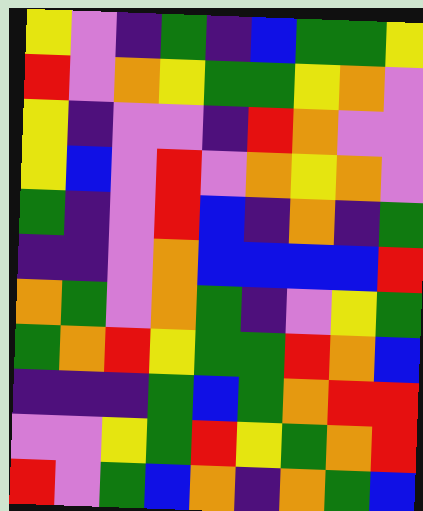[["yellow", "violet", "indigo", "green", "indigo", "blue", "green", "green", "yellow"], ["red", "violet", "orange", "yellow", "green", "green", "yellow", "orange", "violet"], ["yellow", "indigo", "violet", "violet", "indigo", "red", "orange", "violet", "violet"], ["yellow", "blue", "violet", "red", "violet", "orange", "yellow", "orange", "violet"], ["green", "indigo", "violet", "red", "blue", "indigo", "orange", "indigo", "green"], ["indigo", "indigo", "violet", "orange", "blue", "blue", "blue", "blue", "red"], ["orange", "green", "violet", "orange", "green", "indigo", "violet", "yellow", "green"], ["green", "orange", "red", "yellow", "green", "green", "red", "orange", "blue"], ["indigo", "indigo", "indigo", "green", "blue", "green", "orange", "red", "red"], ["violet", "violet", "yellow", "green", "red", "yellow", "green", "orange", "red"], ["red", "violet", "green", "blue", "orange", "indigo", "orange", "green", "blue"]]